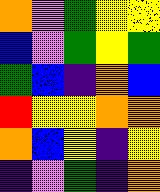[["orange", "violet", "green", "yellow", "yellow"], ["blue", "violet", "green", "yellow", "green"], ["green", "blue", "indigo", "orange", "blue"], ["red", "yellow", "yellow", "orange", "orange"], ["orange", "blue", "yellow", "indigo", "yellow"], ["indigo", "violet", "green", "indigo", "orange"]]